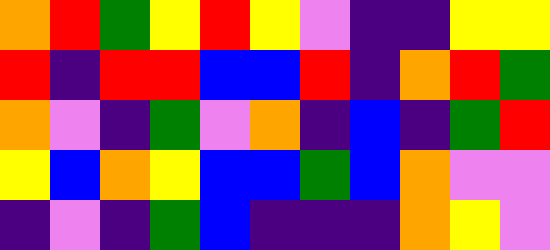[["orange", "red", "green", "yellow", "red", "yellow", "violet", "indigo", "indigo", "yellow", "yellow"], ["red", "indigo", "red", "red", "blue", "blue", "red", "indigo", "orange", "red", "green"], ["orange", "violet", "indigo", "green", "violet", "orange", "indigo", "blue", "indigo", "green", "red"], ["yellow", "blue", "orange", "yellow", "blue", "blue", "green", "blue", "orange", "violet", "violet"], ["indigo", "violet", "indigo", "green", "blue", "indigo", "indigo", "indigo", "orange", "yellow", "violet"]]